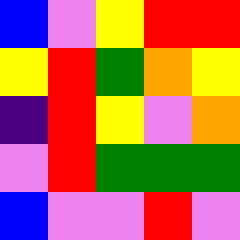[["blue", "violet", "yellow", "red", "red"], ["yellow", "red", "green", "orange", "yellow"], ["indigo", "red", "yellow", "violet", "orange"], ["violet", "red", "green", "green", "green"], ["blue", "violet", "violet", "red", "violet"]]